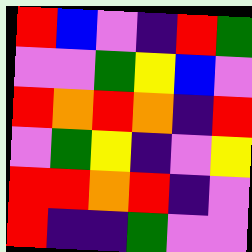[["red", "blue", "violet", "indigo", "red", "green"], ["violet", "violet", "green", "yellow", "blue", "violet"], ["red", "orange", "red", "orange", "indigo", "red"], ["violet", "green", "yellow", "indigo", "violet", "yellow"], ["red", "red", "orange", "red", "indigo", "violet"], ["red", "indigo", "indigo", "green", "violet", "violet"]]